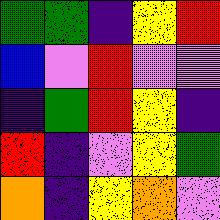[["green", "green", "indigo", "yellow", "red"], ["blue", "violet", "red", "violet", "violet"], ["indigo", "green", "red", "yellow", "indigo"], ["red", "indigo", "violet", "yellow", "green"], ["orange", "indigo", "yellow", "orange", "violet"]]